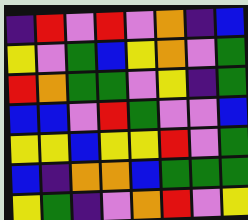[["indigo", "red", "violet", "red", "violet", "orange", "indigo", "blue"], ["yellow", "violet", "green", "blue", "yellow", "orange", "violet", "green"], ["red", "orange", "green", "green", "violet", "yellow", "indigo", "green"], ["blue", "blue", "violet", "red", "green", "violet", "violet", "blue"], ["yellow", "yellow", "blue", "yellow", "yellow", "red", "violet", "green"], ["blue", "indigo", "orange", "orange", "blue", "green", "green", "green"], ["yellow", "green", "indigo", "violet", "orange", "red", "violet", "yellow"]]